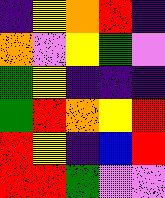[["indigo", "yellow", "orange", "red", "indigo"], ["orange", "violet", "yellow", "green", "violet"], ["green", "yellow", "indigo", "indigo", "indigo"], ["green", "red", "orange", "yellow", "red"], ["red", "yellow", "indigo", "blue", "red"], ["red", "red", "green", "violet", "violet"]]